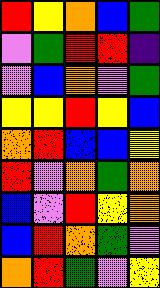[["red", "yellow", "orange", "blue", "green"], ["violet", "green", "red", "red", "indigo"], ["violet", "blue", "orange", "violet", "green"], ["yellow", "yellow", "red", "yellow", "blue"], ["orange", "red", "blue", "blue", "yellow"], ["red", "violet", "orange", "green", "orange"], ["blue", "violet", "red", "yellow", "orange"], ["blue", "red", "orange", "green", "violet"], ["orange", "red", "green", "violet", "yellow"]]